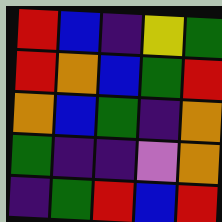[["red", "blue", "indigo", "yellow", "green"], ["red", "orange", "blue", "green", "red"], ["orange", "blue", "green", "indigo", "orange"], ["green", "indigo", "indigo", "violet", "orange"], ["indigo", "green", "red", "blue", "red"]]